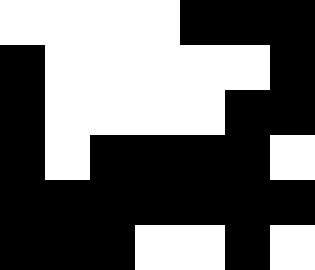[["white", "white", "white", "white", "black", "black", "black"], ["black", "white", "white", "white", "white", "white", "black"], ["black", "white", "white", "white", "white", "black", "black"], ["black", "white", "black", "black", "black", "black", "white"], ["black", "black", "black", "black", "black", "black", "black"], ["black", "black", "black", "white", "white", "black", "white"]]